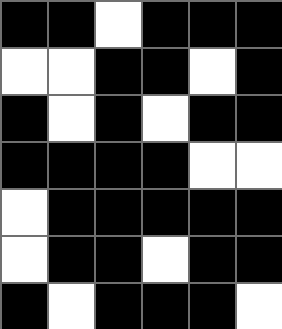[["black", "black", "white", "black", "black", "black"], ["white", "white", "black", "black", "white", "black"], ["black", "white", "black", "white", "black", "black"], ["black", "black", "black", "black", "white", "white"], ["white", "black", "black", "black", "black", "black"], ["white", "black", "black", "white", "black", "black"], ["black", "white", "black", "black", "black", "white"]]